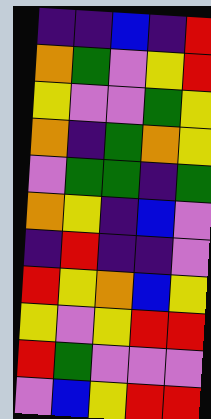[["indigo", "indigo", "blue", "indigo", "red"], ["orange", "green", "violet", "yellow", "red"], ["yellow", "violet", "violet", "green", "yellow"], ["orange", "indigo", "green", "orange", "yellow"], ["violet", "green", "green", "indigo", "green"], ["orange", "yellow", "indigo", "blue", "violet"], ["indigo", "red", "indigo", "indigo", "violet"], ["red", "yellow", "orange", "blue", "yellow"], ["yellow", "violet", "yellow", "red", "red"], ["red", "green", "violet", "violet", "violet"], ["violet", "blue", "yellow", "red", "red"]]